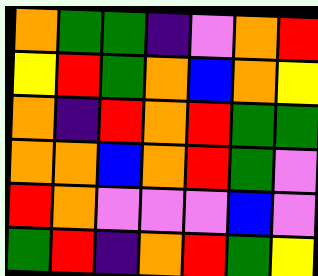[["orange", "green", "green", "indigo", "violet", "orange", "red"], ["yellow", "red", "green", "orange", "blue", "orange", "yellow"], ["orange", "indigo", "red", "orange", "red", "green", "green"], ["orange", "orange", "blue", "orange", "red", "green", "violet"], ["red", "orange", "violet", "violet", "violet", "blue", "violet"], ["green", "red", "indigo", "orange", "red", "green", "yellow"]]